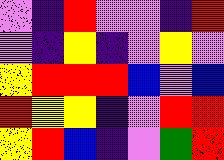[["violet", "indigo", "red", "violet", "violet", "indigo", "red"], ["violet", "indigo", "yellow", "indigo", "violet", "yellow", "violet"], ["yellow", "red", "red", "red", "blue", "violet", "blue"], ["red", "yellow", "yellow", "indigo", "violet", "red", "red"], ["yellow", "red", "blue", "indigo", "violet", "green", "red"]]